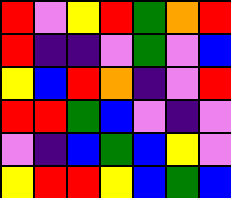[["red", "violet", "yellow", "red", "green", "orange", "red"], ["red", "indigo", "indigo", "violet", "green", "violet", "blue"], ["yellow", "blue", "red", "orange", "indigo", "violet", "red"], ["red", "red", "green", "blue", "violet", "indigo", "violet"], ["violet", "indigo", "blue", "green", "blue", "yellow", "violet"], ["yellow", "red", "red", "yellow", "blue", "green", "blue"]]